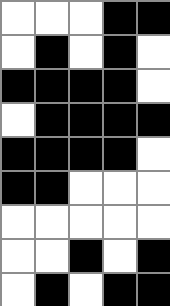[["white", "white", "white", "black", "black"], ["white", "black", "white", "black", "white"], ["black", "black", "black", "black", "white"], ["white", "black", "black", "black", "black"], ["black", "black", "black", "black", "white"], ["black", "black", "white", "white", "white"], ["white", "white", "white", "white", "white"], ["white", "white", "black", "white", "black"], ["white", "black", "white", "black", "black"]]